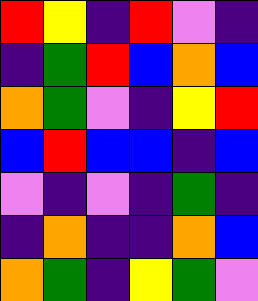[["red", "yellow", "indigo", "red", "violet", "indigo"], ["indigo", "green", "red", "blue", "orange", "blue"], ["orange", "green", "violet", "indigo", "yellow", "red"], ["blue", "red", "blue", "blue", "indigo", "blue"], ["violet", "indigo", "violet", "indigo", "green", "indigo"], ["indigo", "orange", "indigo", "indigo", "orange", "blue"], ["orange", "green", "indigo", "yellow", "green", "violet"]]